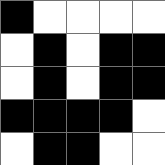[["black", "white", "white", "white", "white"], ["white", "black", "white", "black", "black"], ["white", "black", "white", "black", "black"], ["black", "black", "black", "black", "white"], ["white", "black", "black", "white", "white"]]